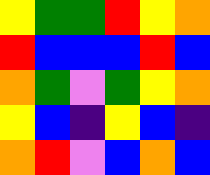[["yellow", "green", "green", "red", "yellow", "orange"], ["red", "blue", "blue", "blue", "red", "blue"], ["orange", "green", "violet", "green", "yellow", "orange"], ["yellow", "blue", "indigo", "yellow", "blue", "indigo"], ["orange", "red", "violet", "blue", "orange", "blue"]]